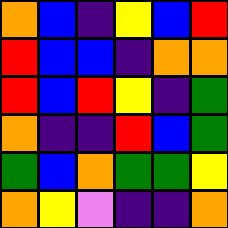[["orange", "blue", "indigo", "yellow", "blue", "red"], ["red", "blue", "blue", "indigo", "orange", "orange"], ["red", "blue", "red", "yellow", "indigo", "green"], ["orange", "indigo", "indigo", "red", "blue", "green"], ["green", "blue", "orange", "green", "green", "yellow"], ["orange", "yellow", "violet", "indigo", "indigo", "orange"]]